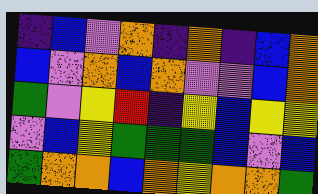[["indigo", "blue", "violet", "orange", "indigo", "orange", "indigo", "blue", "orange"], ["blue", "violet", "orange", "blue", "orange", "violet", "violet", "blue", "orange"], ["green", "violet", "yellow", "red", "indigo", "yellow", "blue", "yellow", "yellow"], ["violet", "blue", "yellow", "green", "green", "green", "blue", "violet", "blue"], ["green", "orange", "orange", "blue", "orange", "yellow", "orange", "orange", "green"]]